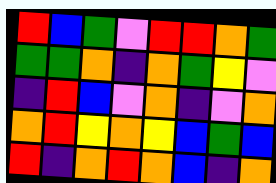[["red", "blue", "green", "violet", "red", "red", "orange", "green"], ["green", "green", "orange", "indigo", "orange", "green", "yellow", "violet"], ["indigo", "red", "blue", "violet", "orange", "indigo", "violet", "orange"], ["orange", "red", "yellow", "orange", "yellow", "blue", "green", "blue"], ["red", "indigo", "orange", "red", "orange", "blue", "indigo", "orange"]]